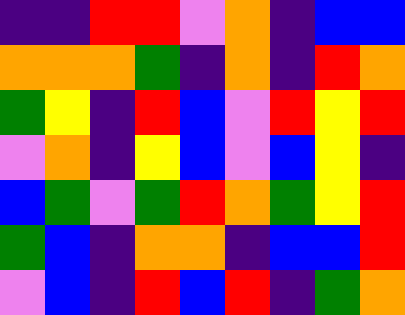[["indigo", "indigo", "red", "red", "violet", "orange", "indigo", "blue", "blue"], ["orange", "orange", "orange", "green", "indigo", "orange", "indigo", "red", "orange"], ["green", "yellow", "indigo", "red", "blue", "violet", "red", "yellow", "red"], ["violet", "orange", "indigo", "yellow", "blue", "violet", "blue", "yellow", "indigo"], ["blue", "green", "violet", "green", "red", "orange", "green", "yellow", "red"], ["green", "blue", "indigo", "orange", "orange", "indigo", "blue", "blue", "red"], ["violet", "blue", "indigo", "red", "blue", "red", "indigo", "green", "orange"]]